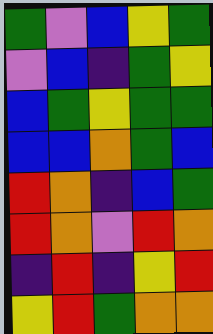[["green", "violet", "blue", "yellow", "green"], ["violet", "blue", "indigo", "green", "yellow"], ["blue", "green", "yellow", "green", "green"], ["blue", "blue", "orange", "green", "blue"], ["red", "orange", "indigo", "blue", "green"], ["red", "orange", "violet", "red", "orange"], ["indigo", "red", "indigo", "yellow", "red"], ["yellow", "red", "green", "orange", "orange"]]